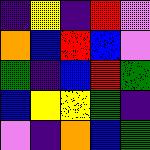[["indigo", "yellow", "indigo", "red", "violet"], ["orange", "blue", "red", "blue", "violet"], ["green", "indigo", "blue", "red", "green"], ["blue", "yellow", "yellow", "green", "indigo"], ["violet", "indigo", "orange", "blue", "green"]]